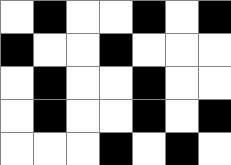[["white", "black", "white", "white", "black", "white", "black"], ["black", "white", "white", "black", "white", "white", "white"], ["white", "black", "white", "white", "black", "white", "white"], ["white", "black", "white", "white", "black", "white", "black"], ["white", "white", "white", "black", "white", "black", "white"]]